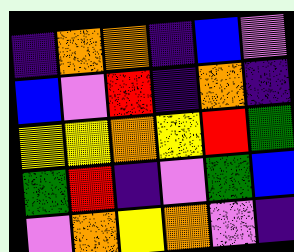[["indigo", "orange", "orange", "indigo", "blue", "violet"], ["blue", "violet", "red", "indigo", "orange", "indigo"], ["yellow", "yellow", "orange", "yellow", "red", "green"], ["green", "red", "indigo", "violet", "green", "blue"], ["violet", "orange", "yellow", "orange", "violet", "indigo"]]